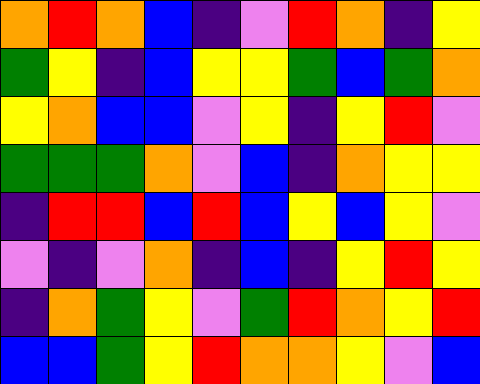[["orange", "red", "orange", "blue", "indigo", "violet", "red", "orange", "indigo", "yellow"], ["green", "yellow", "indigo", "blue", "yellow", "yellow", "green", "blue", "green", "orange"], ["yellow", "orange", "blue", "blue", "violet", "yellow", "indigo", "yellow", "red", "violet"], ["green", "green", "green", "orange", "violet", "blue", "indigo", "orange", "yellow", "yellow"], ["indigo", "red", "red", "blue", "red", "blue", "yellow", "blue", "yellow", "violet"], ["violet", "indigo", "violet", "orange", "indigo", "blue", "indigo", "yellow", "red", "yellow"], ["indigo", "orange", "green", "yellow", "violet", "green", "red", "orange", "yellow", "red"], ["blue", "blue", "green", "yellow", "red", "orange", "orange", "yellow", "violet", "blue"]]